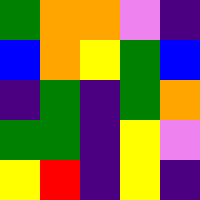[["green", "orange", "orange", "violet", "indigo"], ["blue", "orange", "yellow", "green", "blue"], ["indigo", "green", "indigo", "green", "orange"], ["green", "green", "indigo", "yellow", "violet"], ["yellow", "red", "indigo", "yellow", "indigo"]]